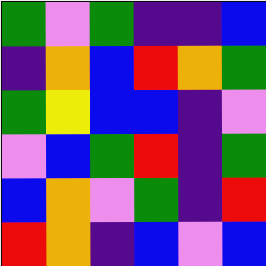[["green", "violet", "green", "indigo", "indigo", "blue"], ["indigo", "orange", "blue", "red", "orange", "green"], ["green", "yellow", "blue", "blue", "indigo", "violet"], ["violet", "blue", "green", "red", "indigo", "green"], ["blue", "orange", "violet", "green", "indigo", "red"], ["red", "orange", "indigo", "blue", "violet", "blue"]]